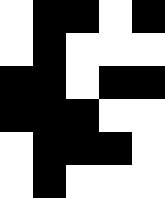[["white", "black", "black", "white", "black"], ["white", "black", "white", "white", "white"], ["black", "black", "white", "black", "black"], ["black", "black", "black", "white", "white"], ["white", "black", "black", "black", "white"], ["white", "black", "white", "white", "white"]]